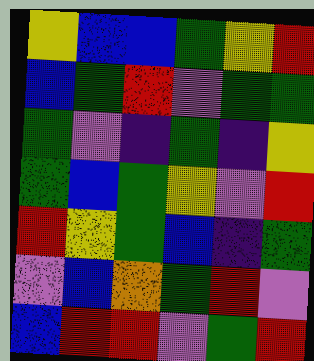[["yellow", "blue", "blue", "green", "yellow", "red"], ["blue", "green", "red", "violet", "green", "green"], ["green", "violet", "indigo", "green", "indigo", "yellow"], ["green", "blue", "green", "yellow", "violet", "red"], ["red", "yellow", "green", "blue", "indigo", "green"], ["violet", "blue", "orange", "green", "red", "violet"], ["blue", "red", "red", "violet", "green", "red"]]